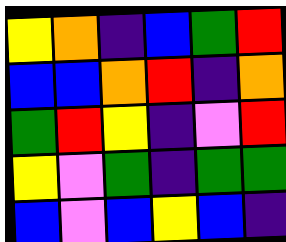[["yellow", "orange", "indigo", "blue", "green", "red"], ["blue", "blue", "orange", "red", "indigo", "orange"], ["green", "red", "yellow", "indigo", "violet", "red"], ["yellow", "violet", "green", "indigo", "green", "green"], ["blue", "violet", "blue", "yellow", "blue", "indigo"]]